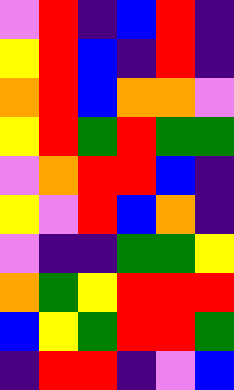[["violet", "red", "indigo", "blue", "red", "indigo"], ["yellow", "red", "blue", "indigo", "red", "indigo"], ["orange", "red", "blue", "orange", "orange", "violet"], ["yellow", "red", "green", "red", "green", "green"], ["violet", "orange", "red", "red", "blue", "indigo"], ["yellow", "violet", "red", "blue", "orange", "indigo"], ["violet", "indigo", "indigo", "green", "green", "yellow"], ["orange", "green", "yellow", "red", "red", "red"], ["blue", "yellow", "green", "red", "red", "green"], ["indigo", "red", "red", "indigo", "violet", "blue"]]